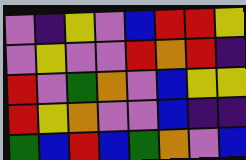[["violet", "indigo", "yellow", "violet", "blue", "red", "red", "yellow"], ["violet", "yellow", "violet", "violet", "red", "orange", "red", "indigo"], ["red", "violet", "green", "orange", "violet", "blue", "yellow", "yellow"], ["red", "yellow", "orange", "violet", "violet", "blue", "indigo", "indigo"], ["green", "blue", "red", "blue", "green", "orange", "violet", "blue"]]